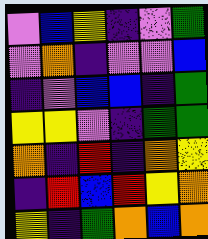[["violet", "blue", "yellow", "indigo", "violet", "green"], ["violet", "orange", "indigo", "violet", "violet", "blue"], ["indigo", "violet", "blue", "blue", "indigo", "green"], ["yellow", "yellow", "violet", "indigo", "green", "green"], ["orange", "indigo", "red", "indigo", "orange", "yellow"], ["indigo", "red", "blue", "red", "yellow", "orange"], ["yellow", "indigo", "green", "orange", "blue", "orange"]]